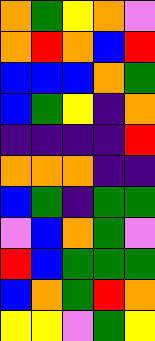[["orange", "green", "yellow", "orange", "violet"], ["orange", "red", "orange", "blue", "red"], ["blue", "blue", "blue", "orange", "green"], ["blue", "green", "yellow", "indigo", "orange"], ["indigo", "indigo", "indigo", "indigo", "red"], ["orange", "orange", "orange", "indigo", "indigo"], ["blue", "green", "indigo", "green", "green"], ["violet", "blue", "orange", "green", "violet"], ["red", "blue", "green", "green", "green"], ["blue", "orange", "green", "red", "orange"], ["yellow", "yellow", "violet", "green", "yellow"]]